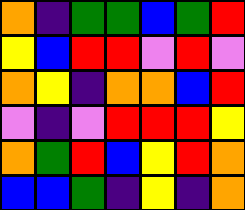[["orange", "indigo", "green", "green", "blue", "green", "red"], ["yellow", "blue", "red", "red", "violet", "red", "violet"], ["orange", "yellow", "indigo", "orange", "orange", "blue", "red"], ["violet", "indigo", "violet", "red", "red", "red", "yellow"], ["orange", "green", "red", "blue", "yellow", "red", "orange"], ["blue", "blue", "green", "indigo", "yellow", "indigo", "orange"]]